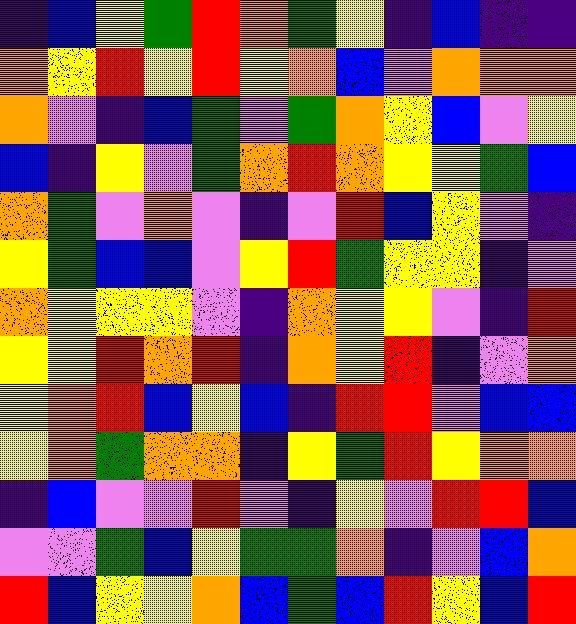[["indigo", "blue", "yellow", "green", "red", "orange", "green", "yellow", "indigo", "blue", "indigo", "indigo"], ["orange", "yellow", "red", "yellow", "red", "yellow", "orange", "blue", "violet", "orange", "orange", "orange"], ["orange", "violet", "indigo", "blue", "green", "violet", "green", "orange", "yellow", "blue", "violet", "yellow"], ["blue", "indigo", "yellow", "violet", "green", "orange", "red", "orange", "yellow", "yellow", "green", "blue"], ["orange", "green", "violet", "orange", "violet", "indigo", "violet", "red", "blue", "yellow", "violet", "indigo"], ["yellow", "green", "blue", "blue", "violet", "yellow", "red", "green", "yellow", "yellow", "indigo", "violet"], ["orange", "yellow", "yellow", "yellow", "violet", "indigo", "orange", "yellow", "yellow", "violet", "indigo", "red"], ["yellow", "yellow", "red", "orange", "red", "indigo", "orange", "yellow", "red", "indigo", "violet", "orange"], ["yellow", "orange", "red", "blue", "yellow", "blue", "indigo", "red", "red", "violet", "blue", "blue"], ["yellow", "orange", "green", "orange", "orange", "indigo", "yellow", "green", "red", "yellow", "orange", "orange"], ["indigo", "blue", "violet", "violet", "red", "violet", "indigo", "yellow", "violet", "red", "red", "blue"], ["violet", "violet", "green", "blue", "yellow", "green", "green", "orange", "indigo", "violet", "blue", "orange"], ["red", "blue", "yellow", "yellow", "orange", "blue", "green", "blue", "red", "yellow", "blue", "red"]]